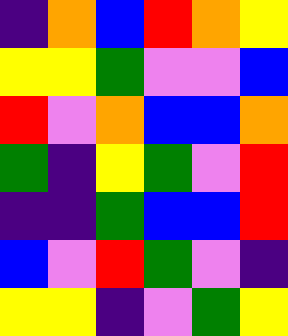[["indigo", "orange", "blue", "red", "orange", "yellow"], ["yellow", "yellow", "green", "violet", "violet", "blue"], ["red", "violet", "orange", "blue", "blue", "orange"], ["green", "indigo", "yellow", "green", "violet", "red"], ["indigo", "indigo", "green", "blue", "blue", "red"], ["blue", "violet", "red", "green", "violet", "indigo"], ["yellow", "yellow", "indigo", "violet", "green", "yellow"]]